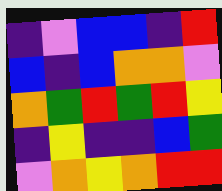[["indigo", "violet", "blue", "blue", "indigo", "red"], ["blue", "indigo", "blue", "orange", "orange", "violet"], ["orange", "green", "red", "green", "red", "yellow"], ["indigo", "yellow", "indigo", "indigo", "blue", "green"], ["violet", "orange", "yellow", "orange", "red", "red"]]